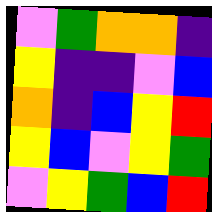[["violet", "green", "orange", "orange", "indigo"], ["yellow", "indigo", "indigo", "violet", "blue"], ["orange", "indigo", "blue", "yellow", "red"], ["yellow", "blue", "violet", "yellow", "green"], ["violet", "yellow", "green", "blue", "red"]]